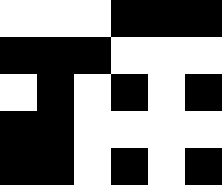[["white", "white", "white", "black", "black", "black"], ["black", "black", "black", "white", "white", "white"], ["white", "black", "white", "black", "white", "black"], ["black", "black", "white", "white", "white", "white"], ["black", "black", "white", "black", "white", "black"]]